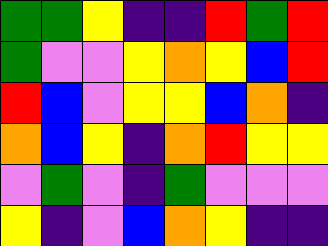[["green", "green", "yellow", "indigo", "indigo", "red", "green", "red"], ["green", "violet", "violet", "yellow", "orange", "yellow", "blue", "red"], ["red", "blue", "violet", "yellow", "yellow", "blue", "orange", "indigo"], ["orange", "blue", "yellow", "indigo", "orange", "red", "yellow", "yellow"], ["violet", "green", "violet", "indigo", "green", "violet", "violet", "violet"], ["yellow", "indigo", "violet", "blue", "orange", "yellow", "indigo", "indigo"]]